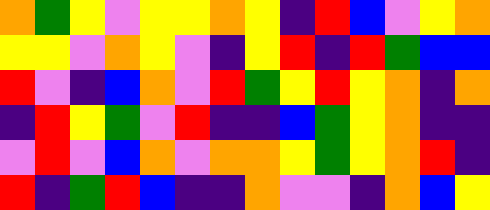[["orange", "green", "yellow", "violet", "yellow", "yellow", "orange", "yellow", "indigo", "red", "blue", "violet", "yellow", "orange"], ["yellow", "yellow", "violet", "orange", "yellow", "violet", "indigo", "yellow", "red", "indigo", "red", "green", "blue", "blue"], ["red", "violet", "indigo", "blue", "orange", "violet", "red", "green", "yellow", "red", "yellow", "orange", "indigo", "orange"], ["indigo", "red", "yellow", "green", "violet", "red", "indigo", "indigo", "blue", "green", "yellow", "orange", "indigo", "indigo"], ["violet", "red", "violet", "blue", "orange", "violet", "orange", "orange", "yellow", "green", "yellow", "orange", "red", "indigo"], ["red", "indigo", "green", "red", "blue", "indigo", "indigo", "orange", "violet", "violet", "indigo", "orange", "blue", "yellow"]]